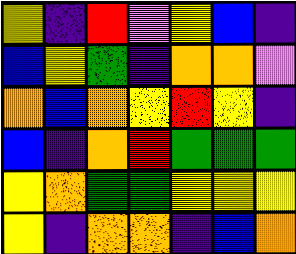[["yellow", "indigo", "red", "violet", "yellow", "blue", "indigo"], ["blue", "yellow", "green", "indigo", "orange", "orange", "violet"], ["orange", "blue", "orange", "yellow", "red", "yellow", "indigo"], ["blue", "indigo", "orange", "red", "green", "green", "green"], ["yellow", "orange", "green", "green", "yellow", "yellow", "yellow"], ["yellow", "indigo", "orange", "orange", "indigo", "blue", "orange"]]